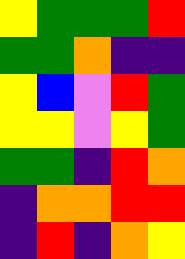[["yellow", "green", "green", "green", "red"], ["green", "green", "orange", "indigo", "indigo"], ["yellow", "blue", "violet", "red", "green"], ["yellow", "yellow", "violet", "yellow", "green"], ["green", "green", "indigo", "red", "orange"], ["indigo", "orange", "orange", "red", "red"], ["indigo", "red", "indigo", "orange", "yellow"]]